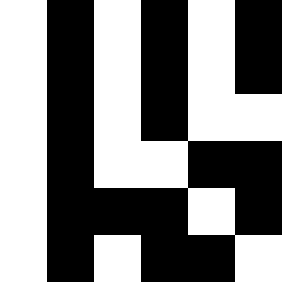[["white", "black", "white", "black", "white", "black"], ["white", "black", "white", "black", "white", "black"], ["white", "black", "white", "black", "white", "white"], ["white", "black", "white", "white", "black", "black"], ["white", "black", "black", "black", "white", "black"], ["white", "black", "white", "black", "black", "white"]]